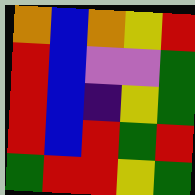[["orange", "blue", "orange", "yellow", "red"], ["red", "blue", "violet", "violet", "green"], ["red", "blue", "indigo", "yellow", "green"], ["red", "blue", "red", "green", "red"], ["green", "red", "red", "yellow", "green"]]